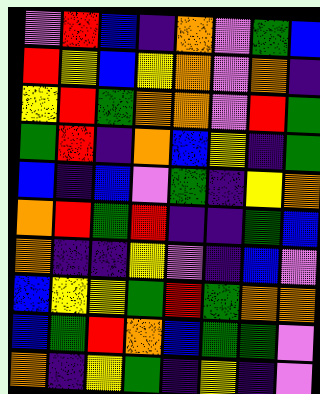[["violet", "red", "blue", "indigo", "orange", "violet", "green", "blue"], ["red", "yellow", "blue", "yellow", "orange", "violet", "orange", "indigo"], ["yellow", "red", "green", "orange", "orange", "violet", "red", "green"], ["green", "red", "indigo", "orange", "blue", "yellow", "indigo", "green"], ["blue", "indigo", "blue", "violet", "green", "indigo", "yellow", "orange"], ["orange", "red", "green", "red", "indigo", "indigo", "green", "blue"], ["orange", "indigo", "indigo", "yellow", "violet", "indigo", "blue", "violet"], ["blue", "yellow", "yellow", "green", "red", "green", "orange", "orange"], ["blue", "green", "red", "orange", "blue", "green", "green", "violet"], ["orange", "indigo", "yellow", "green", "indigo", "yellow", "indigo", "violet"]]